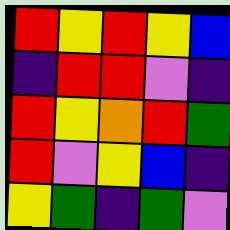[["red", "yellow", "red", "yellow", "blue"], ["indigo", "red", "red", "violet", "indigo"], ["red", "yellow", "orange", "red", "green"], ["red", "violet", "yellow", "blue", "indigo"], ["yellow", "green", "indigo", "green", "violet"]]